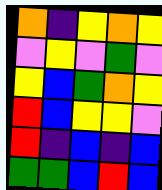[["orange", "indigo", "yellow", "orange", "yellow"], ["violet", "yellow", "violet", "green", "violet"], ["yellow", "blue", "green", "orange", "yellow"], ["red", "blue", "yellow", "yellow", "violet"], ["red", "indigo", "blue", "indigo", "blue"], ["green", "green", "blue", "red", "blue"]]